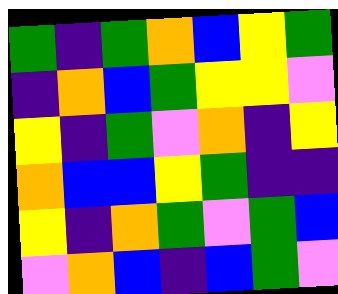[["green", "indigo", "green", "orange", "blue", "yellow", "green"], ["indigo", "orange", "blue", "green", "yellow", "yellow", "violet"], ["yellow", "indigo", "green", "violet", "orange", "indigo", "yellow"], ["orange", "blue", "blue", "yellow", "green", "indigo", "indigo"], ["yellow", "indigo", "orange", "green", "violet", "green", "blue"], ["violet", "orange", "blue", "indigo", "blue", "green", "violet"]]